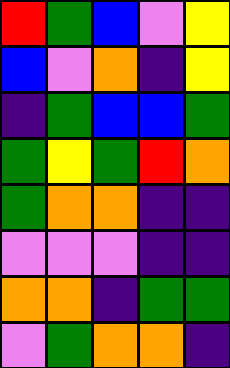[["red", "green", "blue", "violet", "yellow"], ["blue", "violet", "orange", "indigo", "yellow"], ["indigo", "green", "blue", "blue", "green"], ["green", "yellow", "green", "red", "orange"], ["green", "orange", "orange", "indigo", "indigo"], ["violet", "violet", "violet", "indigo", "indigo"], ["orange", "orange", "indigo", "green", "green"], ["violet", "green", "orange", "orange", "indigo"]]